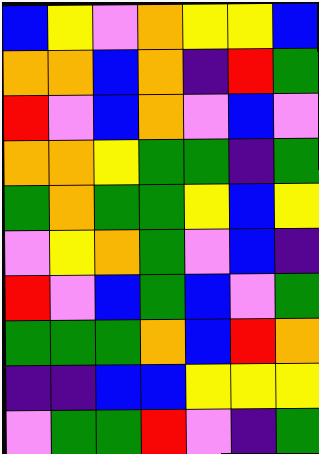[["blue", "yellow", "violet", "orange", "yellow", "yellow", "blue"], ["orange", "orange", "blue", "orange", "indigo", "red", "green"], ["red", "violet", "blue", "orange", "violet", "blue", "violet"], ["orange", "orange", "yellow", "green", "green", "indigo", "green"], ["green", "orange", "green", "green", "yellow", "blue", "yellow"], ["violet", "yellow", "orange", "green", "violet", "blue", "indigo"], ["red", "violet", "blue", "green", "blue", "violet", "green"], ["green", "green", "green", "orange", "blue", "red", "orange"], ["indigo", "indigo", "blue", "blue", "yellow", "yellow", "yellow"], ["violet", "green", "green", "red", "violet", "indigo", "green"]]